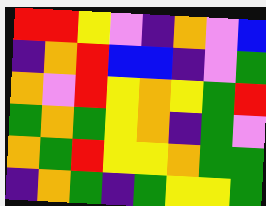[["red", "red", "yellow", "violet", "indigo", "orange", "violet", "blue"], ["indigo", "orange", "red", "blue", "blue", "indigo", "violet", "green"], ["orange", "violet", "red", "yellow", "orange", "yellow", "green", "red"], ["green", "orange", "green", "yellow", "orange", "indigo", "green", "violet"], ["orange", "green", "red", "yellow", "yellow", "orange", "green", "green"], ["indigo", "orange", "green", "indigo", "green", "yellow", "yellow", "green"]]